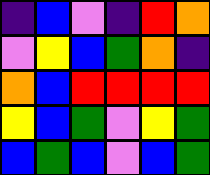[["indigo", "blue", "violet", "indigo", "red", "orange"], ["violet", "yellow", "blue", "green", "orange", "indigo"], ["orange", "blue", "red", "red", "red", "red"], ["yellow", "blue", "green", "violet", "yellow", "green"], ["blue", "green", "blue", "violet", "blue", "green"]]